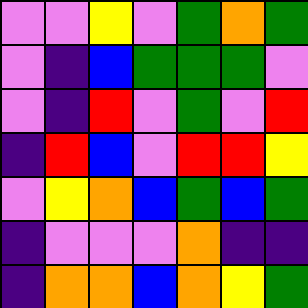[["violet", "violet", "yellow", "violet", "green", "orange", "green"], ["violet", "indigo", "blue", "green", "green", "green", "violet"], ["violet", "indigo", "red", "violet", "green", "violet", "red"], ["indigo", "red", "blue", "violet", "red", "red", "yellow"], ["violet", "yellow", "orange", "blue", "green", "blue", "green"], ["indigo", "violet", "violet", "violet", "orange", "indigo", "indigo"], ["indigo", "orange", "orange", "blue", "orange", "yellow", "green"]]